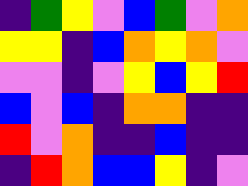[["indigo", "green", "yellow", "violet", "blue", "green", "violet", "orange"], ["yellow", "yellow", "indigo", "blue", "orange", "yellow", "orange", "violet"], ["violet", "violet", "indigo", "violet", "yellow", "blue", "yellow", "red"], ["blue", "violet", "blue", "indigo", "orange", "orange", "indigo", "indigo"], ["red", "violet", "orange", "indigo", "indigo", "blue", "indigo", "indigo"], ["indigo", "red", "orange", "blue", "blue", "yellow", "indigo", "violet"]]